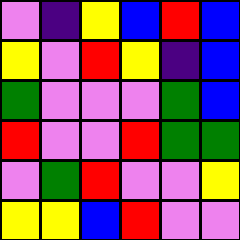[["violet", "indigo", "yellow", "blue", "red", "blue"], ["yellow", "violet", "red", "yellow", "indigo", "blue"], ["green", "violet", "violet", "violet", "green", "blue"], ["red", "violet", "violet", "red", "green", "green"], ["violet", "green", "red", "violet", "violet", "yellow"], ["yellow", "yellow", "blue", "red", "violet", "violet"]]